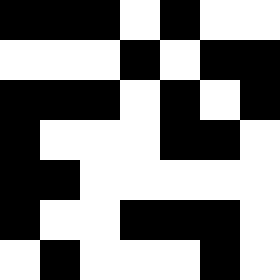[["black", "black", "black", "white", "black", "white", "white"], ["white", "white", "white", "black", "white", "black", "black"], ["black", "black", "black", "white", "black", "white", "black"], ["black", "white", "white", "white", "black", "black", "white"], ["black", "black", "white", "white", "white", "white", "white"], ["black", "white", "white", "black", "black", "black", "white"], ["white", "black", "white", "white", "white", "black", "white"]]